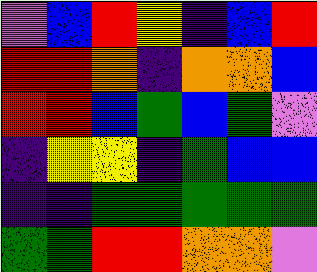[["violet", "blue", "red", "yellow", "indigo", "blue", "red"], ["red", "red", "orange", "indigo", "orange", "orange", "blue"], ["red", "red", "blue", "green", "blue", "green", "violet"], ["indigo", "yellow", "yellow", "indigo", "green", "blue", "blue"], ["indigo", "indigo", "green", "green", "green", "green", "green"], ["green", "green", "red", "red", "orange", "orange", "violet"]]